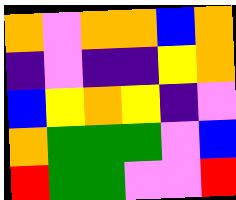[["orange", "violet", "orange", "orange", "blue", "orange"], ["indigo", "violet", "indigo", "indigo", "yellow", "orange"], ["blue", "yellow", "orange", "yellow", "indigo", "violet"], ["orange", "green", "green", "green", "violet", "blue"], ["red", "green", "green", "violet", "violet", "red"]]